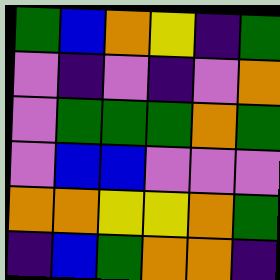[["green", "blue", "orange", "yellow", "indigo", "green"], ["violet", "indigo", "violet", "indigo", "violet", "orange"], ["violet", "green", "green", "green", "orange", "green"], ["violet", "blue", "blue", "violet", "violet", "violet"], ["orange", "orange", "yellow", "yellow", "orange", "green"], ["indigo", "blue", "green", "orange", "orange", "indigo"]]